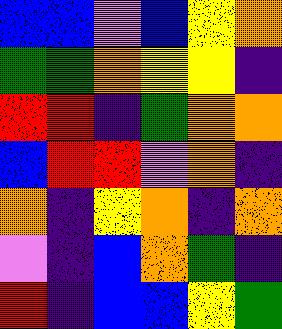[["blue", "blue", "violet", "blue", "yellow", "orange"], ["green", "green", "orange", "yellow", "yellow", "indigo"], ["red", "red", "indigo", "green", "orange", "orange"], ["blue", "red", "red", "violet", "orange", "indigo"], ["orange", "indigo", "yellow", "orange", "indigo", "orange"], ["violet", "indigo", "blue", "orange", "green", "indigo"], ["red", "indigo", "blue", "blue", "yellow", "green"]]